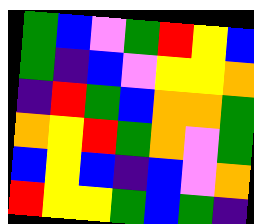[["green", "blue", "violet", "green", "red", "yellow", "blue"], ["green", "indigo", "blue", "violet", "yellow", "yellow", "orange"], ["indigo", "red", "green", "blue", "orange", "orange", "green"], ["orange", "yellow", "red", "green", "orange", "violet", "green"], ["blue", "yellow", "blue", "indigo", "blue", "violet", "orange"], ["red", "yellow", "yellow", "green", "blue", "green", "indigo"]]